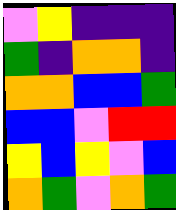[["violet", "yellow", "indigo", "indigo", "indigo"], ["green", "indigo", "orange", "orange", "indigo"], ["orange", "orange", "blue", "blue", "green"], ["blue", "blue", "violet", "red", "red"], ["yellow", "blue", "yellow", "violet", "blue"], ["orange", "green", "violet", "orange", "green"]]